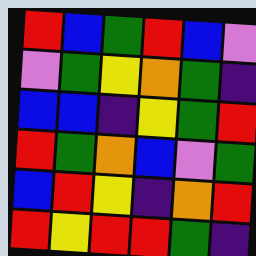[["red", "blue", "green", "red", "blue", "violet"], ["violet", "green", "yellow", "orange", "green", "indigo"], ["blue", "blue", "indigo", "yellow", "green", "red"], ["red", "green", "orange", "blue", "violet", "green"], ["blue", "red", "yellow", "indigo", "orange", "red"], ["red", "yellow", "red", "red", "green", "indigo"]]